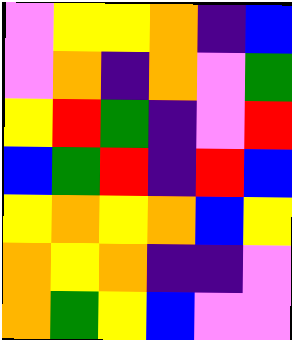[["violet", "yellow", "yellow", "orange", "indigo", "blue"], ["violet", "orange", "indigo", "orange", "violet", "green"], ["yellow", "red", "green", "indigo", "violet", "red"], ["blue", "green", "red", "indigo", "red", "blue"], ["yellow", "orange", "yellow", "orange", "blue", "yellow"], ["orange", "yellow", "orange", "indigo", "indigo", "violet"], ["orange", "green", "yellow", "blue", "violet", "violet"]]